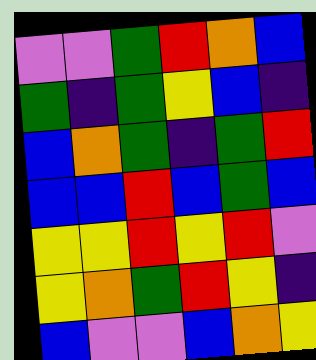[["violet", "violet", "green", "red", "orange", "blue"], ["green", "indigo", "green", "yellow", "blue", "indigo"], ["blue", "orange", "green", "indigo", "green", "red"], ["blue", "blue", "red", "blue", "green", "blue"], ["yellow", "yellow", "red", "yellow", "red", "violet"], ["yellow", "orange", "green", "red", "yellow", "indigo"], ["blue", "violet", "violet", "blue", "orange", "yellow"]]